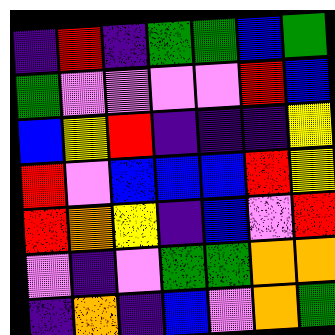[["indigo", "red", "indigo", "green", "green", "blue", "green"], ["green", "violet", "violet", "violet", "violet", "red", "blue"], ["blue", "yellow", "red", "indigo", "indigo", "indigo", "yellow"], ["red", "violet", "blue", "blue", "blue", "red", "yellow"], ["red", "orange", "yellow", "indigo", "blue", "violet", "red"], ["violet", "indigo", "violet", "green", "green", "orange", "orange"], ["indigo", "orange", "indigo", "blue", "violet", "orange", "green"]]